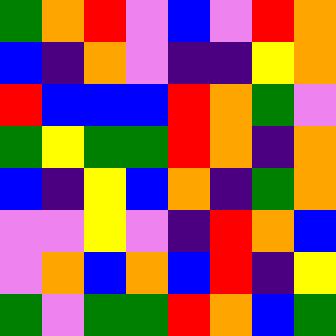[["green", "orange", "red", "violet", "blue", "violet", "red", "orange"], ["blue", "indigo", "orange", "violet", "indigo", "indigo", "yellow", "orange"], ["red", "blue", "blue", "blue", "red", "orange", "green", "violet"], ["green", "yellow", "green", "green", "red", "orange", "indigo", "orange"], ["blue", "indigo", "yellow", "blue", "orange", "indigo", "green", "orange"], ["violet", "violet", "yellow", "violet", "indigo", "red", "orange", "blue"], ["violet", "orange", "blue", "orange", "blue", "red", "indigo", "yellow"], ["green", "violet", "green", "green", "red", "orange", "blue", "green"]]